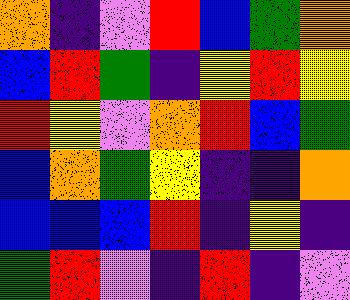[["orange", "indigo", "violet", "red", "blue", "green", "orange"], ["blue", "red", "green", "indigo", "yellow", "red", "yellow"], ["red", "yellow", "violet", "orange", "red", "blue", "green"], ["blue", "orange", "green", "yellow", "indigo", "indigo", "orange"], ["blue", "blue", "blue", "red", "indigo", "yellow", "indigo"], ["green", "red", "violet", "indigo", "red", "indigo", "violet"]]